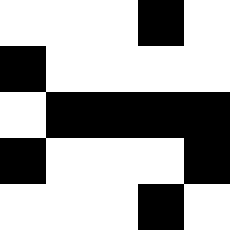[["white", "white", "white", "black", "white"], ["black", "white", "white", "white", "white"], ["white", "black", "black", "black", "black"], ["black", "white", "white", "white", "black"], ["white", "white", "white", "black", "white"]]